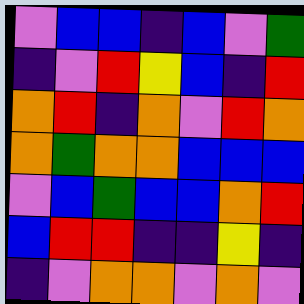[["violet", "blue", "blue", "indigo", "blue", "violet", "green"], ["indigo", "violet", "red", "yellow", "blue", "indigo", "red"], ["orange", "red", "indigo", "orange", "violet", "red", "orange"], ["orange", "green", "orange", "orange", "blue", "blue", "blue"], ["violet", "blue", "green", "blue", "blue", "orange", "red"], ["blue", "red", "red", "indigo", "indigo", "yellow", "indigo"], ["indigo", "violet", "orange", "orange", "violet", "orange", "violet"]]